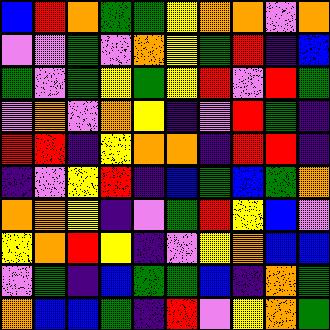[["blue", "red", "orange", "green", "green", "yellow", "orange", "orange", "violet", "orange"], ["violet", "violet", "green", "violet", "orange", "yellow", "green", "red", "indigo", "blue"], ["green", "violet", "green", "yellow", "green", "yellow", "red", "violet", "red", "green"], ["violet", "orange", "violet", "orange", "yellow", "indigo", "violet", "red", "green", "indigo"], ["red", "red", "indigo", "yellow", "orange", "orange", "indigo", "red", "red", "indigo"], ["indigo", "violet", "yellow", "red", "indigo", "blue", "green", "blue", "green", "orange"], ["orange", "orange", "yellow", "indigo", "violet", "green", "red", "yellow", "blue", "violet"], ["yellow", "orange", "red", "yellow", "indigo", "violet", "yellow", "orange", "blue", "blue"], ["violet", "green", "indigo", "blue", "green", "green", "blue", "indigo", "orange", "green"], ["orange", "blue", "blue", "green", "indigo", "red", "violet", "yellow", "orange", "green"]]